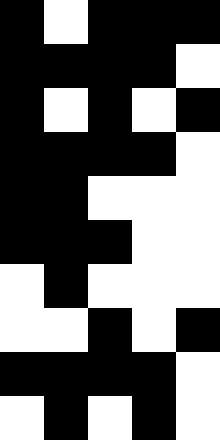[["black", "white", "black", "black", "black"], ["black", "black", "black", "black", "white"], ["black", "white", "black", "white", "black"], ["black", "black", "black", "black", "white"], ["black", "black", "white", "white", "white"], ["black", "black", "black", "white", "white"], ["white", "black", "white", "white", "white"], ["white", "white", "black", "white", "black"], ["black", "black", "black", "black", "white"], ["white", "black", "white", "black", "white"]]